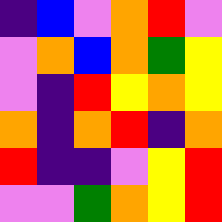[["indigo", "blue", "violet", "orange", "red", "violet"], ["violet", "orange", "blue", "orange", "green", "yellow"], ["violet", "indigo", "red", "yellow", "orange", "yellow"], ["orange", "indigo", "orange", "red", "indigo", "orange"], ["red", "indigo", "indigo", "violet", "yellow", "red"], ["violet", "violet", "green", "orange", "yellow", "red"]]